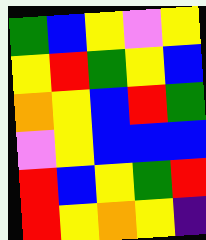[["green", "blue", "yellow", "violet", "yellow"], ["yellow", "red", "green", "yellow", "blue"], ["orange", "yellow", "blue", "red", "green"], ["violet", "yellow", "blue", "blue", "blue"], ["red", "blue", "yellow", "green", "red"], ["red", "yellow", "orange", "yellow", "indigo"]]